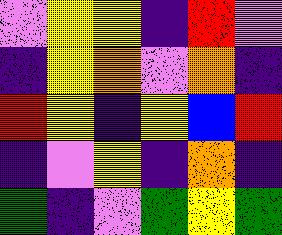[["violet", "yellow", "yellow", "indigo", "red", "violet"], ["indigo", "yellow", "orange", "violet", "orange", "indigo"], ["red", "yellow", "indigo", "yellow", "blue", "red"], ["indigo", "violet", "yellow", "indigo", "orange", "indigo"], ["green", "indigo", "violet", "green", "yellow", "green"]]